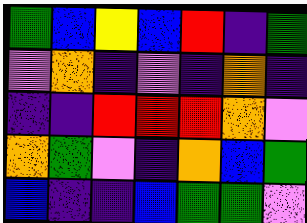[["green", "blue", "yellow", "blue", "red", "indigo", "green"], ["violet", "orange", "indigo", "violet", "indigo", "orange", "indigo"], ["indigo", "indigo", "red", "red", "red", "orange", "violet"], ["orange", "green", "violet", "indigo", "orange", "blue", "green"], ["blue", "indigo", "indigo", "blue", "green", "green", "violet"]]